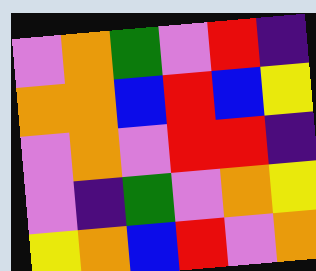[["violet", "orange", "green", "violet", "red", "indigo"], ["orange", "orange", "blue", "red", "blue", "yellow"], ["violet", "orange", "violet", "red", "red", "indigo"], ["violet", "indigo", "green", "violet", "orange", "yellow"], ["yellow", "orange", "blue", "red", "violet", "orange"]]